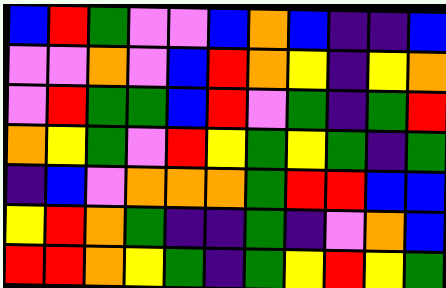[["blue", "red", "green", "violet", "violet", "blue", "orange", "blue", "indigo", "indigo", "blue"], ["violet", "violet", "orange", "violet", "blue", "red", "orange", "yellow", "indigo", "yellow", "orange"], ["violet", "red", "green", "green", "blue", "red", "violet", "green", "indigo", "green", "red"], ["orange", "yellow", "green", "violet", "red", "yellow", "green", "yellow", "green", "indigo", "green"], ["indigo", "blue", "violet", "orange", "orange", "orange", "green", "red", "red", "blue", "blue"], ["yellow", "red", "orange", "green", "indigo", "indigo", "green", "indigo", "violet", "orange", "blue"], ["red", "red", "orange", "yellow", "green", "indigo", "green", "yellow", "red", "yellow", "green"]]